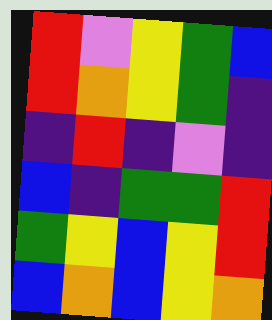[["red", "violet", "yellow", "green", "blue"], ["red", "orange", "yellow", "green", "indigo"], ["indigo", "red", "indigo", "violet", "indigo"], ["blue", "indigo", "green", "green", "red"], ["green", "yellow", "blue", "yellow", "red"], ["blue", "orange", "blue", "yellow", "orange"]]